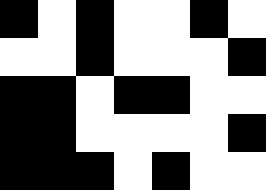[["black", "white", "black", "white", "white", "black", "white"], ["white", "white", "black", "white", "white", "white", "black"], ["black", "black", "white", "black", "black", "white", "white"], ["black", "black", "white", "white", "white", "white", "black"], ["black", "black", "black", "white", "black", "white", "white"]]